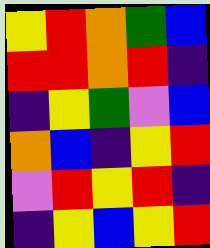[["yellow", "red", "orange", "green", "blue"], ["red", "red", "orange", "red", "indigo"], ["indigo", "yellow", "green", "violet", "blue"], ["orange", "blue", "indigo", "yellow", "red"], ["violet", "red", "yellow", "red", "indigo"], ["indigo", "yellow", "blue", "yellow", "red"]]